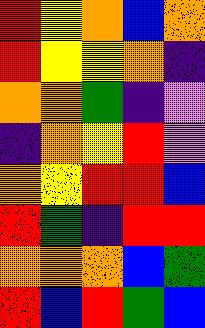[["red", "yellow", "orange", "blue", "orange"], ["red", "yellow", "yellow", "orange", "indigo"], ["orange", "orange", "green", "indigo", "violet"], ["indigo", "orange", "yellow", "red", "violet"], ["orange", "yellow", "red", "red", "blue"], ["red", "green", "indigo", "red", "red"], ["orange", "orange", "orange", "blue", "green"], ["red", "blue", "red", "green", "blue"]]